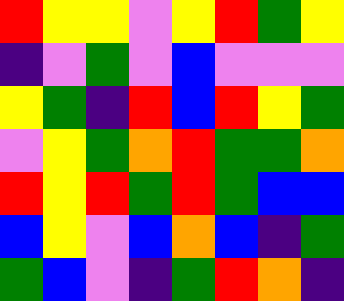[["red", "yellow", "yellow", "violet", "yellow", "red", "green", "yellow"], ["indigo", "violet", "green", "violet", "blue", "violet", "violet", "violet"], ["yellow", "green", "indigo", "red", "blue", "red", "yellow", "green"], ["violet", "yellow", "green", "orange", "red", "green", "green", "orange"], ["red", "yellow", "red", "green", "red", "green", "blue", "blue"], ["blue", "yellow", "violet", "blue", "orange", "blue", "indigo", "green"], ["green", "blue", "violet", "indigo", "green", "red", "orange", "indigo"]]